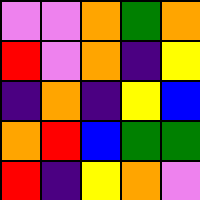[["violet", "violet", "orange", "green", "orange"], ["red", "violet", "orange", "indigo", "yellow"], ["indigo", "orange", "indigo", "yellow", "blue"], ["orange", "red", "blue", "green", "green"], ["red", "indigo", "yellow", "orange", "violet"]]